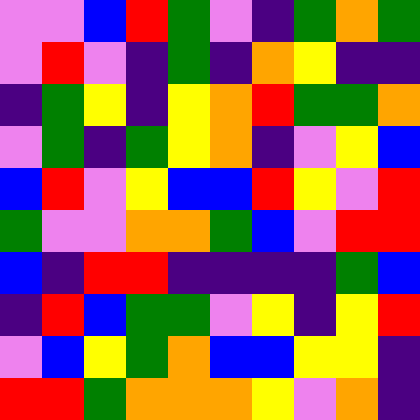[["violet", "violet", "blue", "red", "green", "violet", "indigo", "green", "orange", "green"], ["violet", "red", "violet", "indigo", "green", "indigo", "orange", "yellow", "indigo", "indigo"], ["indigo", "green", "yellow", "indigo", "yellow", "orange", "red", "green", "green", "orange"], ["violet", "green", "indigo", "green", "yellow", "orange", "indigo", "violet", "yellow", "blue"], ["blue", "red", "violet", "yellow", "blue", "blue", "red", "yellow", "violet", "red"], ["green", "violet", "violet", "orange", "orange", "green", "blue", "violet", "red", "red"], ["blue", "indigo", "red", "red", "indigo", "indigo", "indigo", "indigo", "green", "blue"], ["indigo", "red", "blue", "green", "green", "violet", "yellow", "indigo", "yellow", "red"], ["violet", "blue", "yellow", "green", "orange", "blue", "blue", "yellow", "yellow", "indigo"], ["red", "red", "green", "orange", "orange", "orange", "yellow", "violet", "orange", "indigo"]]